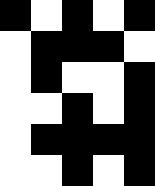[["black", "white", "black", "white", "black"], ["white", "black", "black", "black", "white"], ["white", "black", "white", "white", "black"], ["white", "white", "black", "white", "black"], ["white", "black", "black", "black", "black"], ["white", "white", "black", "white", "black"]]